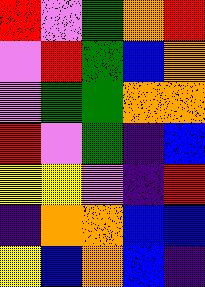[["red", "violet", "green", "orange", "red"], ["violet", "red", "green", "blue", "orange"], ["violet", "green", "green", "orange", "orange"], ["red", "violet", "green", "indigo", "blue"], ["yellow", "yellow", "violet", "indigo", "red"], ["indigo", "orange", "orange", "blue", "blue"], ["yellow", "blue", "orange", "blue", "indigo"]]